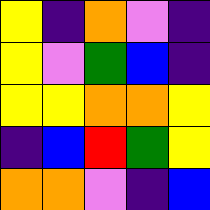[["yellow", "indigo", "orange", "violet", "indigo"], ["yellow", "violet", "green", "blue", "indigo"], ["yellow", "yellow", "orange", "orange", "yellow"], ["indigo", "blue", "red", "green", "yellow"], ["orange", "orange", "violet", "indigo", "blue"]]